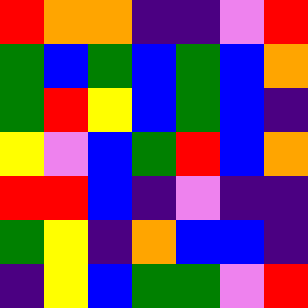[["red", "orange", "orange", "indigo", "indigo", "violet", "red"], ["green", "blue", "green", "blue", "green", "blue", "orange"], ["green", "red", "yellow", "blue", "green", "blue", "indigo"], ["yellow", "violet", "blue", "green", "red", "blue", "orange"], ["red", "red", "blue", "indigo", "violet", "indigo", "indigo"], ["green", "yellow", "indigo", "orange", "blue", "blue", "indigo"], ["indigo", "yellow", "blue", "green", "green", "violet", "red"]]